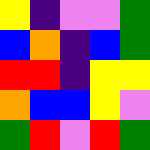[["yellow", "indigo", "violet", "violet", "green"], ["blue", "orange", "indigo", "blue", "green"], ["red", "red", "indigo", "yellow", "yellow"], ["orange", "blue", "blue", "yellow", "violet"], ["green", "red", "violet", "red", "green"]]